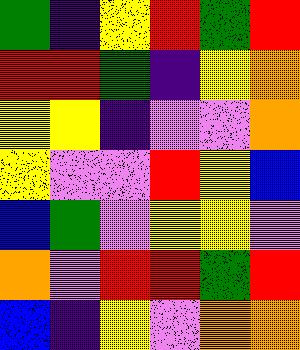[["green", "indigo", "yellow", "red", "green", "red"], ["red", "red", "green", "indigo", "yellow", "orange"], ["yellow", "yellow", "indigo", "violet", "violet", "orange"], ["yellow", "violet", "violet", "red", "yellow", "blue"], ["blue", "green", "violet", "yellow", "yellow", "violet"], ["orange", "violet", "red", "red", "green", "red"], ["blue", "indigo", "yellow", "violet", "orange", "orange"]]